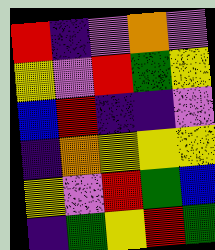[["red", "indigo", "violet", "orange", "violet"], ["yellow", "violet", "red", "green", "yellow"], ["blue", "red", "indigo", "indigo", "violet"], ["indigo", "orange", "yellow", "yellow", "yellow"], ["yellow", "violet", "red", "green", "blue"], ["indigo", "green", "yellow", "red", "green"]]